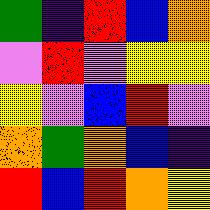[["green", "indigo", "red", "blue", "orange"], ["violet", "red", "violet", "yellow", "yellow"], ["yellow", "violet", "blue", "red", "violet"], ["orange", "green", "orange", "blue", "indigo"], ["red", "blue", "red", "orange", "yellow"]]